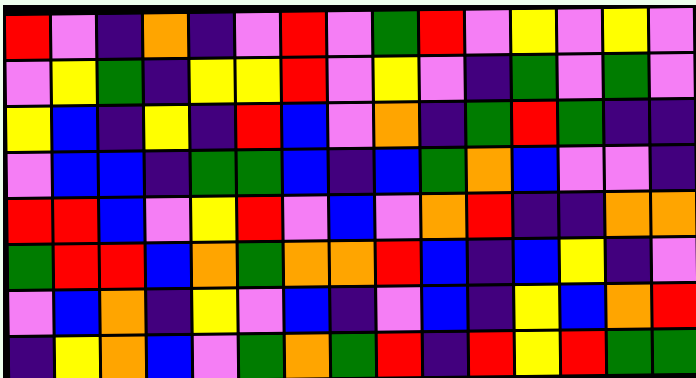[["red", "violet", "indigo", "orange", "indigo", "violet", "red", "violet", "green", "red", "violet", "yellow", "violet", "yellow", "violet"], ["violet", "yellow", "green", "indigo", "yellow", "yellow", "red", "violet", "yellow", "violet", "indigo", "green", "violet", "green", "violet"], ["yellow", "blue", "indigo", "yellow", "indigo", "red", "blue", "violet", "orange", "indigo", "green", "red", "green", "indigo", "indigo"], ["violet", "blue", "blue", "indigo", "green", "green", "blue", "indigo", "blue", "green", "orange", "blue", "violet", "violet", "indigo"], ["red", "red", "blue", "violet", "yellow", "red", "violet", "blue", "violet", "orange", "red", "indigo", "indigo", "orange", "orange"], ["green", "red", "red", "blue", "orange", "green", "orange", "orange", "red", "blue", "indigo", "blue", "yellow", "indigo", "violet"], ["violet", "blue", "orange", "indigo", "yellow", "violet", "blue", "indigo", "violet", "blue", "indigo", "yellow", "blue", "orange", "red"], ["indigo", "yellow", "orange", "blue", "violet", "green", "orange", "green", "red", "indigo", "red", "yellow", "red", "green", "green"]]